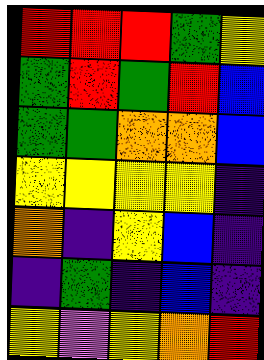[["red", "red", "red", "green", "yellow"], ["green", "red", "green", "red", "blue"], ["green", "green", "orange", "orange", "blue"], ["yellow", "yellow", "yellow", "yellow", "indigo"], ["orange", "indigo", "yellow", "blue", "indigo"], ["indigo", "green", "indigo", "blue", "indigo"], ["yellow", "violet", "yellow", "orange", "red"]]